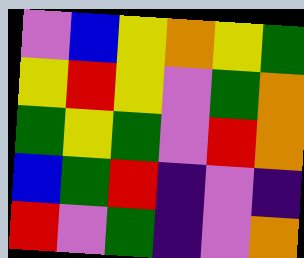[["violet", "blue", "yellow", "orange", "yellow", "green"], ["yellow", "red", "yellow", "violet", "green", "orange"], ["green", "yellow", "green", "violet", "red", "orange"], ["blue", "green", "red", "indigo", "violet", "indigo"], ["red", "violet", "green", "indigo", "violet", "orange"]]